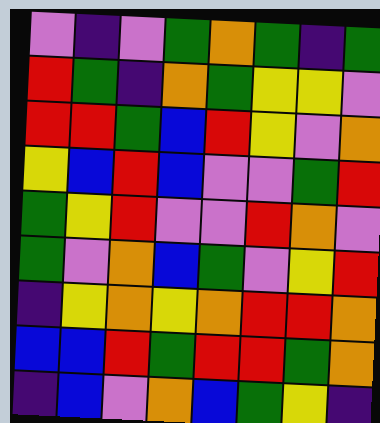[["violet", "indigo", "violet", "green", "orange", "green", "indigo", "green"], ["red", "green", "indigo", "orange", "green", "yellow", "yellow", "violet"], ["red", "red", "green", "blue", "red", "yellow", "violet", "orange"], ["yellow", "blue", "red", "blue", "violet", "violet", "green", "red"], ["green", "yellow", "red", "violet", "violet", "red", "orange", "violet"], ["green", "violet", "orange", "blue", "green", "violet", "yellow", "red"], ["indigo", "yellow", "orange", "yellow", "orange", "red", "red", "orange"], ["blue", "blue", "red", "green", "red", "red", "green", "orange"], ["indigo", "blue", "violet", "orange", "blue", "green", "yellow", "indigo"]]